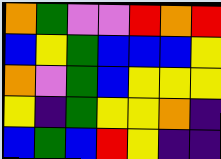[["orange", "green", "violet", "violet", "red", "orange", "red"], ["blue", "yellow", "green", "blue", "blue", "blue", "yellow"], ["orange", "violet", "green", "blue", "yellow", "yellow", "yellow"], ["yellow", "indigo", "green", "yellow", "yellow", "orange", "indigo"], ["blue", "green", "blue", "red", "yellow", "indigo", "indigo"]]